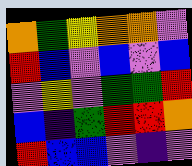[["orange", "green", "yellow", "orange", "orange", "violet"], ["red", "blue", "violet", "blue", "violet", "blue"], ["violet", "yellow", "violet", "green", "green", "red"], ["blue", "indigo", "green", "red", "red", "orange"], ["red", "blue", "blue", "violet", "indigo", "violet"]]